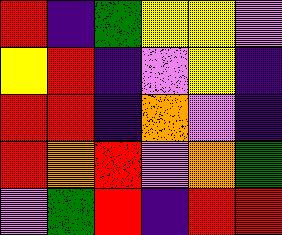[["red", "indigo", "green", "yellow", "yellow", "violet"], ["yellow", "red", "indigo", "violet", "yellow", "indigo"], ["red", "red", "indigo", "orange", "violet", "indigo"], ["red", "orange", "red", "violet", "orange", "green"], ["violet", "green", "red", "indigo", "red", "red"]]